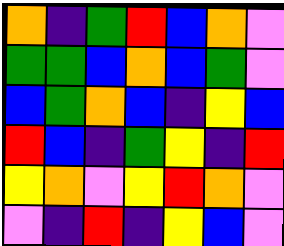[["orange", "indigo", "green", "red", "blue", "orange", "violet"], ["green", "green", "blue", "orange", "blue", "green", "violet"], ["blue", "green", "orange", "blue", "indigo", "yellow", "blue"], ["red", "blue", "indigo", "green", "yellow", "indigo", "red"], ["yellow", "orange", "violet", "yellow", "red", "orange", "violet"], ["violet", "indigo", "red", "indigo", "yellow", "blue", "violet"]]